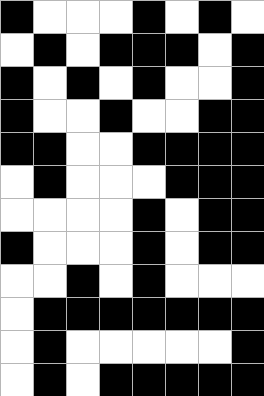[["black", "white", "white", "white", "black", "white", "black", "white"], ["white", "black", "white", "black", "black", "black", "white", "black"], ["black", "white", "black", "white", "black", "white", "white", "black"], ["black", "white", "white", "black", "white", "white", "black", "black"], ["black", "black", "white", "white", "black", "black", "black", "black"], ["white", "black", "white", "white", "white", "black", "black", "black"], ["white", "white", "white", "white", "black", "white", "black", "black"], ["black", "white", "white", "white", "black", "white", "black", "black"], ["white", "white", "black", "white", "black", "white", "white", "white"], ["white", "black", "black", "black", "black", "black", "black", "black"], ["white", "black", "white", "white", "white", "white", "white", "black"], ["white", "black", "white", "black", "black", "black", "black", "black"]]